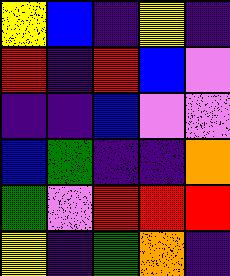[["yellow", "blue", "indigo", "yellow", "indigo"], ["red", "indigo", "red", "blue", "violet"], ["indigo", "indigo", "blue", "violet", "violet"], ["blue", "green", "indigo", "indigo", "orange"], ["green", "violet", "red", "red", "red"], ["yellow", "indigo", "green", "orange", "indigo"]]